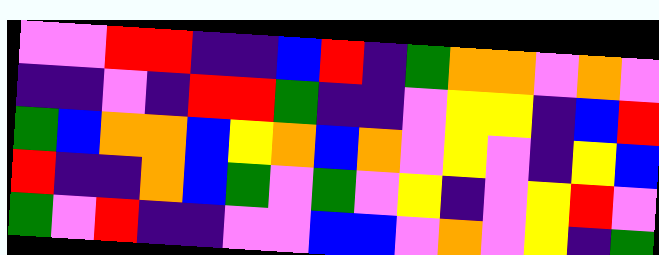[["violet", "violet", "red", "red", "indigo", "indigo", "blue", "red", "indigo", "green", "orange", "orange", "violet", "orange", "violet"], ["indigo", "indigo", "violet", "indigo", "red", "red", "green", "indigo", "indigo", "violet", "yellow", "yellow", "indigo", "blue", "red"], ["green", "blue", "orange", "orange", "blue", "yellow", "orange", "blue", "orange", "violet", "yellow", "violet", "indigo", "yellow", "blue"], ["red", "indigo", "indigo", "orange", "blue", "green", "violet", "green", "violet", "yellow", "indigo", "violet", "yellow", "red", "violet"], ["green", "violet", "red", "indigo", "indigo", "violet", "violet", "blue", "blue", "violet", "orange", "violet", "yellow", "indigo", "green"]]